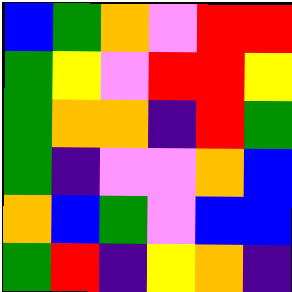[["blue", "green", "orange", "violet", "red", "red"], ["green", "yellow", "violet", "red", "red", "yellow"], ["green", "orange", "orange", "indigo", "red", "green"], ["green", "indigo", "violet", "violet", "orange", "blue"], ["orange", "blue", "green", "violet", "blue", "blue"], ["green", "red", "indigo", "yellow", "orange", "indigo"]]